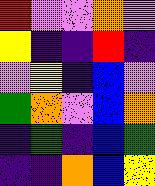[["red", "violet", "violet", "orange", "violet"], ["yellow", "indigo", "indigo", "red", "indigo"], ["violet", "yellow", "indigo", "blue", "violet"], ["green", "orange", "violet", "blue", "orange"], ["indigo", "green", "indigo", "blue", "green"], ["indigo", "indigo", "orange", "blue", "yellow"]]